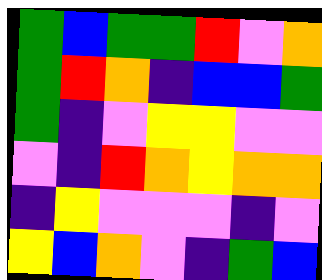[["green", "blue", "green", "green", "red", "violet", "orange"], ["green", "red", "orange", "indigo", "blue", "blue", "green"], ["green", "indigo", "violet", "yellow", "yellow", "violet", "violet"], ["violet", "indigo", "red", "orange", "yellow", "orange", "orange"], ["indigo", "yellow", "violet", "violet", "violet", "indigo", "violet"], ["yellow", "blue", "orange", "violet", "indigo", "green", "blue"]]